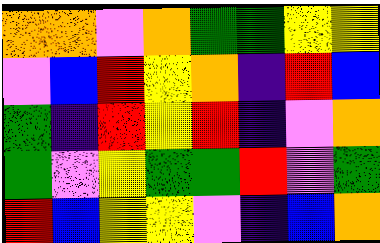[["orange", "orange", "violet", "orange", "green", "green", "yellow", "yellow"], ["violet", "blue", "red", "yellow", "orange", "indigo", "red", "blue"], ["green", "indigo", "red", "yellow", "red", "indigo", "violet", "orange"], ["green", "violet", "yellow", "green", "green", "red", "violet", "green"], ["red", "blue", "yellow", "yellow", "violet", "indigo", "blue", "orange"]]